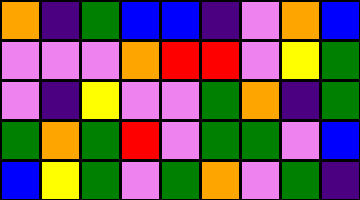[["orange", "indigo", "green", "blue", "blue", "indigo", "violet", "orange", "blue"], ["violet", "violet", "violet", "orange", "red", "red", "violet", "yellow", "green"], ["violet", "indigo", "yellow", "violet", "violet", "green", "orange", "indigo", "green"], ["green", "orange", "green", "red", "violet", "green", "green", "violet", "blue"], ["blue", "yellow", "green", "violet", "green", "orange", "violet", "green", "indigo"]]